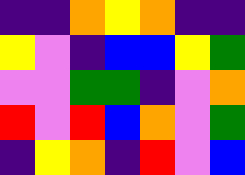[["indigo", "indigo", "orange", "yellow", "orange", "indigo", "indigo"], ["yellow", "violet", "indigo", "blue", "blue", "yellow", "green"], ["violet", "violet", "green", "green", "indigo", "violet", "orange"], ["red", "violet", "red", "blue", "orange", "violet", "green"], ["indigo", "yellow", "orange", "indigo", "red", "violet", "blue"]]